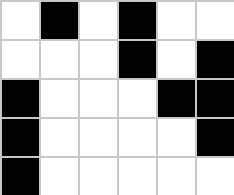[["white", "black", "white", "black", "white", "white"], ["white", "white", "white", "black", "white", "black"], ["black", "white", "white", "white", "black", "black"], ["black", "white", "white", "white", "white", "black"], ["black", "white", "white", "white", "white", "white"]]